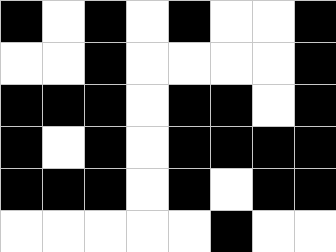[["black", "white", "black", "white", "black", "white", "white", "black"], ["white", "white", "black", "white", "white", "white", "white", "black"], ["black", "black", "black", "white", "black", "black", "white", "black"], ["black", "white", "black", "white", "black", "black", "black", "black"], ["black", "black", "black", "white", "black", "white", "black", "black"], ["white", "white", "white", "white", "white", "black", "white", "white"]]